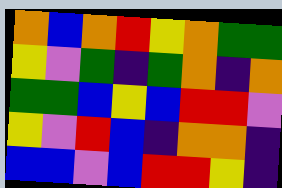[["orange", "blue", "orange", "red", "yellow", "orange", "green", "green"], ["yellow", "violet", "green", "indigo", "green", "orange", "indigo", "orange"], ["green", "green", "blue", "yellow", "blue", "red", "red", "violet"], ["yellow", "violet", "red", "blue", "indigo", "orange", "orange", "indigo"], ["blue", "blue", "violet", "blue", "red", "red", "yellow", "indigo"]]